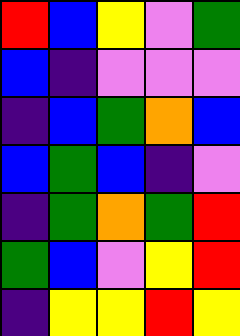[["red", "blue", "yellow", "violet", "green"], ["blue", "indigo", "violet", "violet", "violet"], ["indigo", "blue", "green", "orange", "blue"], ["blue", "green", "blue", "indigo", "violet"], ["indigo", "green", "orange", "green", "red"], ["green", "blue", "violet", "yellow", "red"], ["indigo", "yellow", "yellow", "red", "yellow"]]